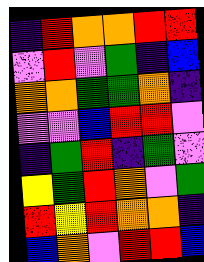[["indigo", "red", "orange", "orange", "red", "red"], ["violet", "red", "violet", "green", "indigo", "blue"], ["orange", "orange", "green", "green", "orange", "indigo"], ["violet", "violet", "blue", "red", "red", "violet"], ["indigo", "green", "red", "indigo", "green", "violet"], ["yellow", "green", "red", "orange", "violet", "green"], ["red", "yellow", "red", "orange", "orange", "indigo"], ["blue", "orange", "violet", "red", "red", "blue"]]